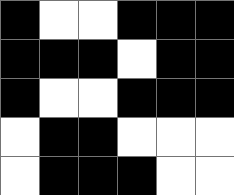[["black", "white", "white", "black", "black", "black"], ["black", "black", "black", "white", "black", "black"], ["black", "white", "white", "black", "black", "black"], ["white", "black", "black", "white", "white", "white"], ["white", "black", "black", "black", "white", "white"]]